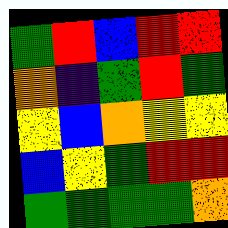[["green", "red", "blue", "red", "red"], ["orange", "indigo", "green", "red", "green"], ["yellow", "blue", "orange", "yellow", "yellow"], ["blue", "yellow", "green", "red", "red"], ["green", "green", "green", "green", "orange"]]